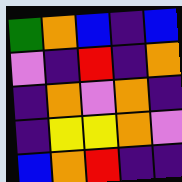[["green", "orange", "blue", "indigo", "blue"], ["violet", "indigo", "red", "indigo", "orange"], ["indigo", "orange", "violet", "orange", "indigo"], ["indigo", "yellow", "yellow", "orange", "violet"], ["blue", "orange", "red", "indigo", "indigo"]]